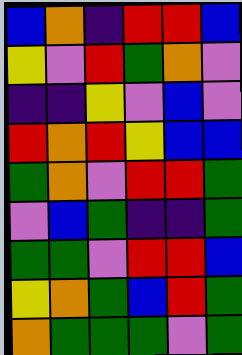[["blue", "orange", "indigo", "red", "red", "blue"], ["yellow", "violet", "red", "green", "orange", "violet"], ["indigo", "indigo", "yellow", "violet", "blue", "violet"], ["red", "orange", "red", "yellow", "blue", "blue"], ["green", "orange", "violet", "red", "red", "green"], ["violet", "blue", "green", "indigo", "indigo", "green"], ["green", "green", "violet", "red", "red", "blue"], ["yellow", "orange", "green", "blue", "red", "green"], ["orange", "green", "green", "green", "violet", "green"]]